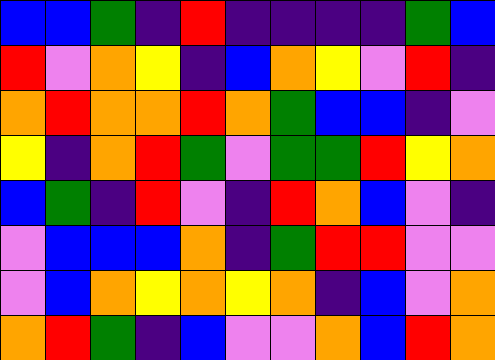[["blue", "blue", "green", "indigo", "red", "indigo", "indigo", "indigo", "indigo", "green", "blue"], ["red", "violet", "orange", "yellow", "indigo", "blue", "orange", "yellow", "violet", "red", "indigo"], ["orange", "red", "orange", "orange", "red", "orange", "green", "blue", "blue", "indigo", "violet"], ["yellow", "indigo", "orange", "red", "green", "violet", "green", "green", "red", "yellow", "orange"], ["blue", "green", "indigo", "red", "violet", "indigo", "red", "orange", "blue", "violet", "indigo"], ["violet", "blue", "blue", "blue", "orange", "indigo", "green", "red", "red", "violet", "violet"], ["violet", "blue", "orange", "yellow", "orange", "yellow", "orange", "indigo", "blue", "violet", "orange"], ["orange", "red", "green", "indigo", "blue", "violet", "violet", "orange", "blue", "red", "orange"]]